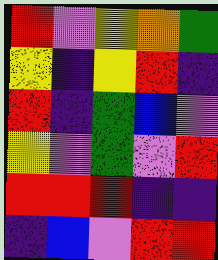[["red", "violet", "yellow", "orange", "green"], ["yellow", "indigo", "yellow", "red", "indigo"], ["red", "indigo", "green", "blue", "violet"], ["yellow", "violet", "green", "violet", "red"], ["red", "red", "red", "indigo", "indigo"], ["indigo", "blue", "violet", "red", "red"]]